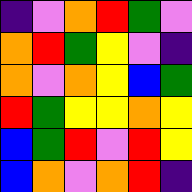[["indigo", "violet", "orange", "red", "green", "violet"], ["orange", "red", "green", "yellow", "violet", "indigo"], ["orange", "violet", "orange", "yellow", "blue", "green"], ["red", "green", "yellow", "yellow", "orange", "yellow"], ["blue", "green", "red", "violet", "red", "yellow"], ["blue", "orange", "violet", "orange", "red", "indigo"]]